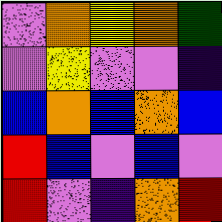[["violet", "orange", "yellow", "orange", "green"], ["violet", "yellow", "violet", "violet", "indigo"], ["blue", "orange", "blue", "orange", "blue"], ["red", "blue", "violet", "blue", "violet"], ["red", "violet", "indigo", "orange", "red"]]